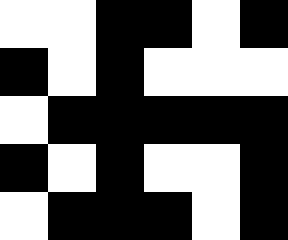[["white", "white", "black", "black", "white", "black"], ["black", "white", "black", "white", "white", "white"], ["white", "black", "black", "black", "black", "black"], ["black", "white", "black", "white", "white", "black"], ["white", "black", "black", "black", "white", "black"]]